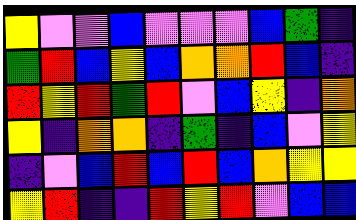[["yellow", "violet", "violet", "blue", "violet", "violet", "violet", "blue", "green", "indigo"], ["green", "red", "blue", "yellow", "blue", "orange", "orange", "red", "blue", "indigo"], ["red", "yellow", "red", "green", "red", "violet", "blue", "yellow", "indigo", "orange"], ["yellow", "indigo", "orange", "orange", "indigo", "green", "indigo", "blue", "violet", "yellow"], ["indigo", "violet", "blue", "red", "blue", "red", "blue", "orange", "yellow", "yellow"], ["yellow", "red", "indigo", "indigo", "red", "yellow", "red", "violet", "blue", "blue"]]